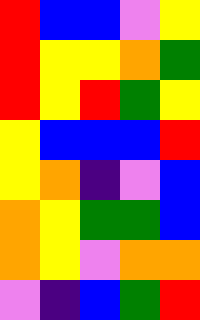[["red", "blue", "blue", "violet", "yellow"], ["red", "yellow", "yellow", "orange", "green"], ["red", "yellow", "red", "green", "yellow"], ["yellow", "blue", "blue", "blue", "red"], ["yellow", "orange", "indigo", "violet", "blue"], ["orange", "yellow", "green", "green", "blue"], ["orange", "yellow", "violet", "orange", "orange"], ["violet", "indigo", "blue", "green", "red"]]